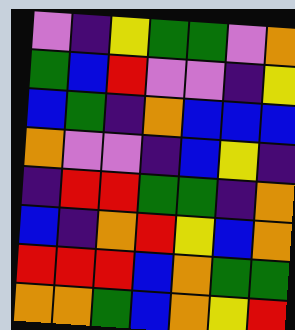[["violet", "indigo", "yellow", "green", "green", "violet", "orange"], ["green", "blue", "red", "violet", "violet", "indigo", "yellow"], ["blue", "green", "indigo", "orange", "blue", "blue", "blue"], ["orange", "violet", "violet", "indigo", "blue", "yellow", "indigo"], ["indigo", "red", "red", "green", "green", "indigo", "orange"], ["blue", "indigo", "orange", "red", "yellow", "blue", "orange"], ["red", "red", "red", "blue", "orange", "green", "green"], ["orange", "orange", "green", "blue", "orange", "yellow", "red"]]